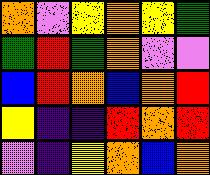[["orange", "violet", "yellow", "orange", "yellow", "green"], ["green", "red", "green", "orange", "violet", "violet"], ["blue", "red", "orange", "blue", "orange", "red"], ["yellow", "indigo", "indigo", "red", "orange", "red"], ["violet", "indigo", "yellow", "orange", "blue", "orange"]]